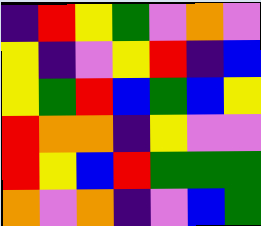[["indigo", "red", "yellow", "green", "violet", "orange", "violet"], ["yellow", "indigo", "violet", "yellow", "red", "indigo", "blue"], ["yellow", "green", "red", "blue", "green", "blue", "yellow"], ["red", "orange", "orange", "indigo", "yellow", "violet", "violet"], ["red", "yellow", "blue", "red", "green", "green", "green"], ["orange", "violet", "orange", "indigo", "violet", "blue", "green"]]